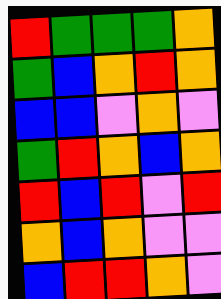[["red", "green", "green", "green", "orange"], ["green", "blue", "orange", "red", "orange"], ["blue", "blue", "violet", "orange", "violet"], ["green", "red", "orange", "blue", "orange"], ["red", "blue", "red", "violet", "red"], ["orange", "blue", "orange", "violet", "violet"], ["blue", "red", "red", "orange", "violet"]]